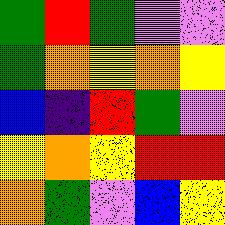[["green", "red", "green", "violet", "violet"], ["green", "orange", "yellow", "orange", "yellow"], ["blue", "indigo", "red", "green", "violet"], ["yellow", "orange", "yellow", "red", "red"], ["orange", "green", "violet", "blue", "yellow"]]